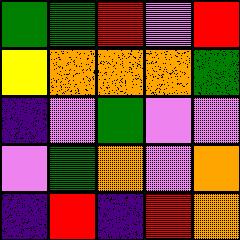[["green", "green", "red", "violet", "red"], ["yellow", "orange", "orange", "orange", "green"], ["indigo", "violet", "green", "violet", "violet"], ["violet", "green", "orange", "violet", "orange"], ["indigo", "red", "indigo", "red", "orange"]]